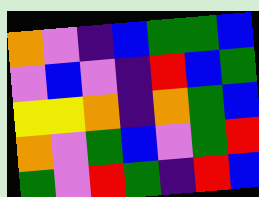[["orange", "violet", "indigo", "blue", "green", "green", "blue"], ["violet", "blue", "violet", "indigo", "red", "blue", "green"], ["yellow", "yellow", "orange", "indigo", "orange", "green", "blue"], ["orange", "violet", "green", "blue", "violet", "green", "red"], ["green", "violet", "red", "green", "indigo", "red", "blue"]]